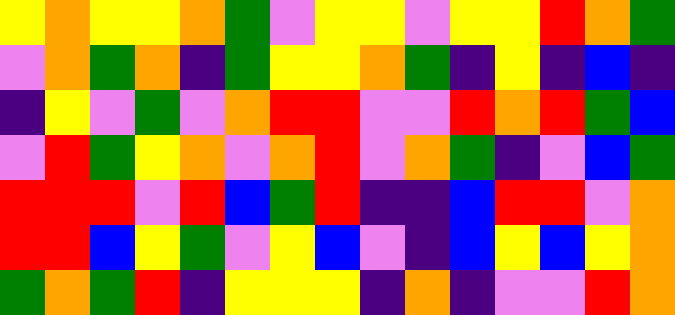[["yellow", "orange", "yellow", "yellow", "orange", "green", "violet", "yellow", "yellow", "violet", "yellow", "yellow", "red", "orange", "green"], ["violet", "orange", "green", "orange", "indigo", "green", "yellow", "yellow", "orange", "green", "indigo", "yellow", "indigo", "blue", "indigo"], ["indigo", "yellow", "violet", "green", "violet", "orange", "red", "red", "violet", "violet", "red", "orange", "red", "green", "blue"], ["violet", "red", "green", "yellow", "orange", "violet", "orange", "red", "violet", "orange", "green", "indigo", "violet", "blue", "green"], ["red", "red", "red", "violet", "red", "blue", "green", "red", "indigo", "indigo", "blue", "red", "red", "violet", "orange"], ["red", "red", "blue", "yellow", "green", "violet", "yellow", "blue", "violet", "indigo", "blue", "yellow", "blue", "yellow", "orange"], ["green", "orange", "green", "red", "indigo", "yellow", "yellow", "yellow", "indigo", "orange", "indigo", "violet", "violet", "red", "orange"]]